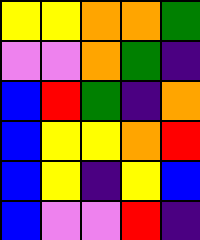[["yellow", "yellow", "orange", "orange", "green"], ["violet", "violet", "orange", "green", "indigo"], ["blue", "red", "green", "indigo", "orange"], ["blue", "yellow", "yellow", "orange", "red"], ["blue", "yellow", "indigo", "yellow", "blue"], ["blue", "violet", "violet", "red", "indigo"]]